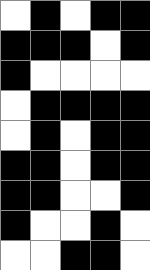[["white", "black", "white", "black", "black"], ["black", "black", "black", "white", "black"], ["black", "white", "white", "white", "white"], ["white", "black", "black", "black", "black"], ["white", "black", "white", "black", "black"], ["black", "black", "white", "black", "black"], ["black", "black", "white", "white", "black"], ["black", "white", "white", "black", "white"], ["white", "white", "black", "black", "white"]]